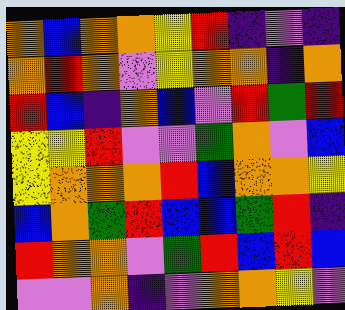[["orange", "blue", "orange", "orange", "yellow", "red", "indigo", "violet", "indigo"], ["orange", "red", "orange", "violet", "yellow", "orange", "orange", "indigo", "orange"], ["red", "blue", "indigo", "orange", "blue", "violet", "red", "green", "red"], ["yellow", "yellow", "red", "violet", "violet", "green", "orange", "violet", "blue"], ["yellow", "orange", "orange", "orange", "red", "blue", "orange", "orange", "yellow"], ["blue", "orange", "green", "red", "blue", "blue", "green", "red", "indigo"], ["red", "orange", "orange", "violet", "green", "red", "blue", "red", "blue"], ["violet", "violet", "orange", "indigo", "violet", "orange", "orange", "yellow", "violet"]]